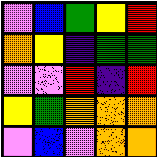[["violet", "blue", "green", "yellow", "red"], ["orange", "yellow", "indigo", "green", "green"], ["violet", "violet", "red", "indigo", "red"], ["yellow", "green", "orange", "orange", "orange"], ["violet", "blue", "violet", "orange", "orange"]]